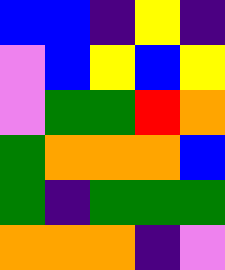[["blue", "blue", "indigo", "yellow", "indigo"], ["violet", "blue", "yellow", "blue", "yellow"], ["violet", "green", "green", "red", "orange"], ["green", "orange", "orange", "orange", "blue"], ["green", "indigo", "green", "green", "green"], ["orange", "orange", "orange", "indigo", "violet"]]